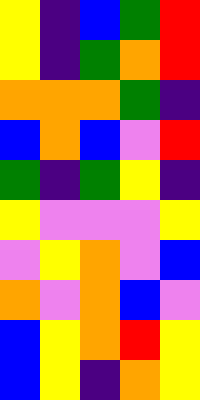[["yellow", "indigo", "blue", "green", "red"], ["yellow", "indigo", "green", "orange", "red"], ["orange", "orange", "orange", "green", "indigo"], ["blue", "orange", "blue", "violet", "red"], ["green", "indigo", "green", "yellow", "indigo"], ["yellow", "violet", "violet", "violet", "yellow"], ["violet", "yellow", "orange", "violet", "blue"], ["orange", "violet", "orange", "blue", "violet"], ["blue", "yellow", "orange", "red", "yellow"], ["blue", "yellow", "indigo", "orange", "yellow"]]